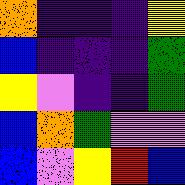[["orange", "indigo", "indigo", "indigo", "yellow"], ["blue", "indigo", "indigo", "indigo", "green"], ["yellow", "violet", "indigo", "indigo", "green"], ["blue", "orange", "green", "violet", "violet"], ["blue", "violet", "yellow", "red", "blue"]]